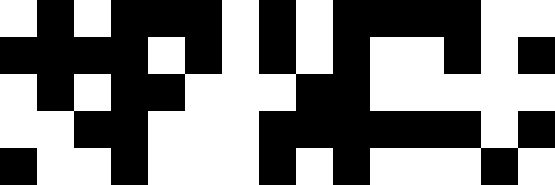[["white", "black", "white", "black", "black", "black", "white", "black", "white", "black", "black", "black", "black", "white", "white"], ["black", "black", "black", "black", "white", "black", "white", "black", "white", "black", "white", "white", "black", "white", "black"], ["white", "black", "white", "black", "black", "white", "white", "white", "black", "black", "white", "white", "white", "white", "white"], ["white", "white", "black", "black", "white", "white", "white", "black", "black", "black", "black", "black", "black", "white", "black"], ["black", "white", "white", "black", "white", "white", "white", "black", "white", "black", "white", "white", "white", "black", "white"]]